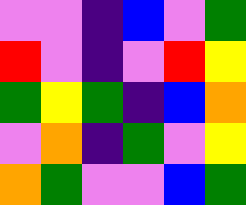[["violet", "violet", "indigo", "blue", "violet", "green"], ["red", "violet", "indigo", "violet", "red", "yellow"], ["green", "yellow", "green", "indigo", "blue", "orange"], ["violet", "orange", "indigo", "green", "violet", "yellow"], ["orange", "green", "violet", "violet", "blue", "green"]]